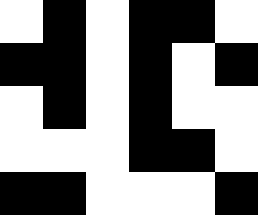[["white", "black", "white", "black", "black", "white"], ["black", "black", "white", "black", "white", "black"], ["white", "black", "white", "black", "white", "white"], ["white", "white", "white", "black", "black", "white"], ["black", "black", "white", "white", "white", "black"]]